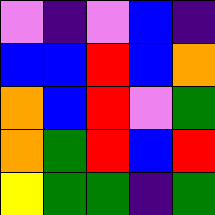[["violet", "indigo", "violet", "blue", "indigo"], ["blue", "blue", "red", "blue", "orange"], ["orange", "blue", "red", "violet", "green"], ["orange", "green", "red", "blue", "red"], ["yellow", "green", "green", "indigo", "green"]]